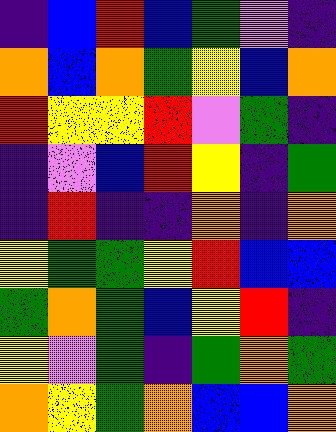[["indigo", "blue", "red", "blue", "green", "violet", "indigo"], ["orange", "blue", "orange", "green", "yellow", "blue", "orange"], ["red", "yellow", "yellow", "red", "violet", "green", "indigo"], ["indigo", "violet", "blue", "red", "yellow", "indigo", "green"], ["indigo", "red", "indigo", "indigo", "orange", "indigo", "orange"], ["yellow", "green", "green", "yellow", "red", "blue", "blue"], ["green", "orange", "green", "blue", "yellow", "red", "indigo"], ["yellow", "violet", "green", "indigo", "green", "orange", "green"], ["orange", "yellow", "green", "orange", "blue", "blue", "orange"]]